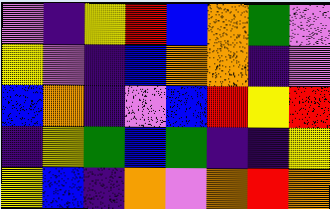[["violet", "indigo", "yellow", "red", "blue", "orange", "green", "violet"], ["yellow", "violet", "indigo", "blue", "orange", "orange", "indigo", "violet"], ["blue", "orange", "indigo", "violet", "blue", "red", "yellow", "red"], ["indigo", "yellow", "green", "blue", "green", "indigo", "indigo", "yellow"], ["yellow", "blue", "indigo", "orange", "violet", "orange", "red", "orange"]]